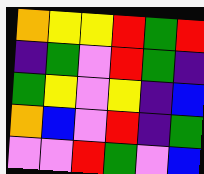[["orange", "yellow", "yellow", "red", "green", "red"], ["indigo", "green", "violet", "red", "green", "indigo"], ["green", "yellow", "violet", "yellow", "indigo", "blue"], ["orange", "blue", "violet", "red", "indigo", "green"], ["violet", "violet", "red", "green", "violet", "blue"]]